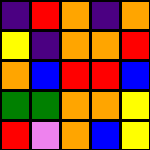[["indigo", "red", "orange", "indigo", "orange"], ["yellow", "indigo", "orange", "orange", "red"], ["orange", "blue", "red", "red", "blue"], ["green", "green", "orange", "orange", "yellow"], ["red", "violet", "orange", "blue", "yellow"]]